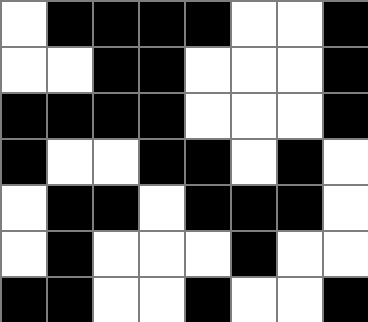[["white", "black", "black", "black", "black", "white", "white", "black"], ["white", "white", "black", "black", "white", "white", "white", "black"], ["black", "black", "black", "black", "white", "white", "white", "black"], ["black", "white", "white", "black", "black", "white", "black", "white"], ["white", "black", "black", "white", "black", "black", "black", "white"], ["white", "black", "white", "white", "white", "black", "white", "white"], ["black", "black", "white", "white", "black", "white", "white", "black"]]